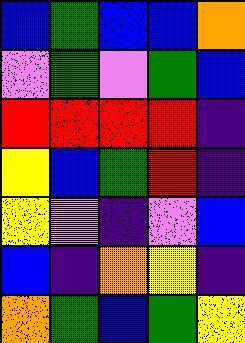[["blue", "green", "blue", "blue", "orange"], ["violet", "green", "violet", "green", "blue"], ["red", "red", "red", "red", "indigo"], ["yellow", "blue", "green", "red", "indigo"], ["yellow", "violet", "indigo", "violet", "blue"], ["blue", "indigo", "orange", "yellow", "indigo"], ["orange", "green", "blue", "green", "yellow"]]